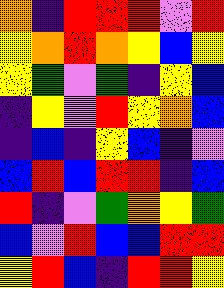[["orange", "indigo", "red", "red", "red", "violet", "red"], ["yellow", "orange", "red", "orange", "yellow", "blue", "yellow"], ["yellow", "green", "violet", "green", "indigo", "yellow", "blue"], ["indigo", "yellow", "violet", "red", "yellow", "orange", "blue"], ["indigo", "blue", "indigo", "yellow", "blue", "indigo", "violet"], ["blue", "red", "blue", "red", "red", "indigo", "blue"], ["red", "indigo", "violet", "green", "orange", "yellow", "green"], ["blue", "violet", "red", "blue", "blue", "red", "red"], ["yellow", "red", "blue", "indigo", "red", "red", "yellow"]]